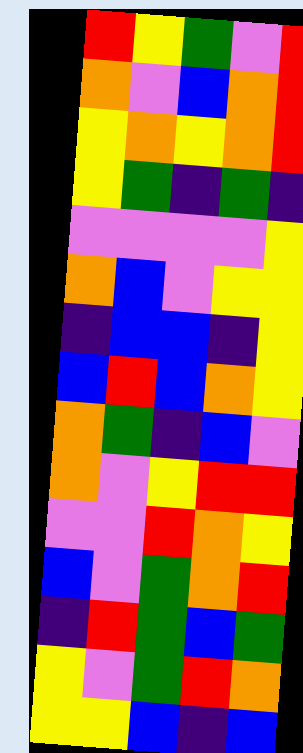[["red", "yellow", "green", "violet", "red"], ["orange", "violet", "blue", "orange", "red"], ["yellow", "orange", "yellow", "orange", "red"], ["yellow", "green", "indigo", "green", "indigo"], ["violet", "violet", "violet", "violet", "yellow"], ["orange", "blue", "violet", "yellow", "yellow"], ["indigo", "blue", "blue", "indigo", "yellow"], ["blue", "red", "blue", "orange", "yellow"], ["orange", "green", "indigo", "blue", "violet"], ["orange", "violet", "yellow", "red", "red"], ["violet", "violet", "red", "orange", "yellow"], ["blue", "violet", "green", "orange", "red"], ["indigo", "red", "green", "blue", "green"], ["yellow", "violet", "green", "red", "orange"], ["yellow", "yellow", "blue", "indigo", "blue"]]